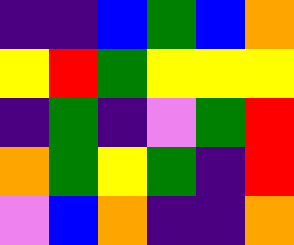[["indigo", "indigo", "blue", "green", "blue", "orange"], ["yellow", "red", "green", "yellow", "yellow", "yellow"], ["indigo", "green", "indigo", "violet", "green", "red"], ["orange", "green", "yellow", "green", "indigo", "red"], ["violet", "blue", "orange", "indigo", "indigo", "orange"]]